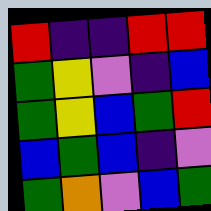[["red", "indigo", "indigo", "red", "red"], ["green", "yellow", "violet", "indigo", "blue"], ["green", "yellow", "blue", "green", "red"], ["blue", "green", "blue", "indigo", "violet"], ["green", "orange", "violet", "blue", "green"]]